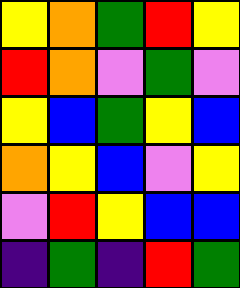[["yellow", "orange", "green", "red", "yellow"], ["red", "orange", "violet", "green", "violet"], ["yellow", "blue", "green", "yellow", "blue"], ["orange", "yellow", "blue", "violet", "yellow"], ["violet", "red", "yellow", "blue", "blue"], ["indigo", "green", "indigo", "red", "green"]]